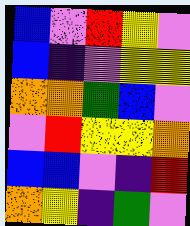[["blue", "violet", "red", "yellow", "violet"], ["blue", "indigo", "violet", "yellow", "yellow"], ["orange", "orange", "green", "blue", "violet"], ["violet", "red", "yellow", "yellow", "orange"], ["blue", "blue", "violet", "indigo", "red"], ["orange", "yellow", "indigo", "green", "violet"]]